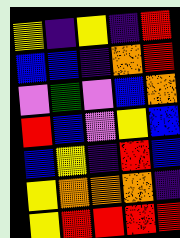[["yellow", "indigo", "yellow", "indigo", "red"], ["blue", "blue", "indigo", "orange", "red"], ["violet", "green", "violet", "blue", "orange"], ["red", "blue", "violet", "yellow", "blue"], ["blue", "yellow", "indigo", "red", "blue"], ["yellow", "orange", "orange", "orange", "indigo"], ["yellow", "red", "red", "red", "red"]]